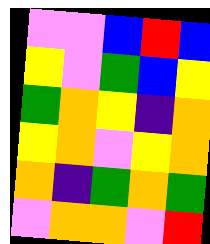[["violet", "violet", "blue", "red", "blue"], ["yellow", "violet", "green", "blue", "yellow"], ["green", "orange", "yellow", "indigo", "orange"], ["yellow", "orange", "violet", "yellow", "orange"], ["orange", "indigo", "green", "orange", "green"], ["violet", "orange", "orange", "violet", "red"]]